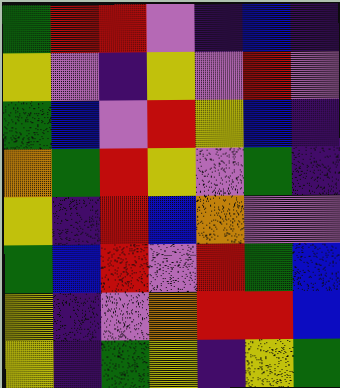[["green", "red", "red", "violet", "indigo", "blue", "indigo"], ["yellow", "violet", "indigo", "yellow", "violet", "red", "violet"], ["green", "blue", "violet", "red", "yellow", "blue", "indigo"], ["orange", "green", "red", "yellow", "violet", "green", "indigo"], ["yellow", "indigo", "red", "blue", "orange", "violet", "violet"], ["green", "blue", "red", "violet", "red", "green", "blue"], ["yellow", "indigo", "violet", "orange", "red", "red", "blue"], ["yellow", "indigo", "green", "yellow", "indigo", "yellow", "green"]]